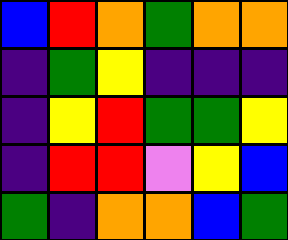[["blue", "red", "orange", "green", "orange", "orange"], ["indigo", "green", "yellow", "indigo", "indigo", "indigo"], ["indigo", "yellow", "red", "green", "green", "yellow"], ["indigo", "red", "red", "violet", "yellow", "blue"], ["green", "indigo", "orange", "orange", "blue", "green"]]